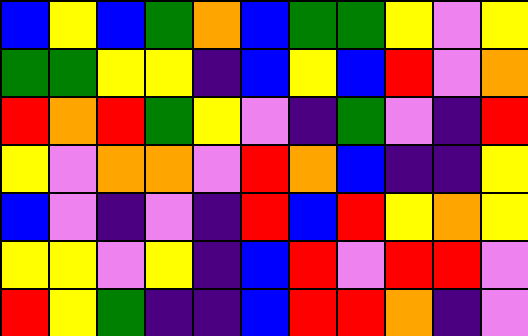[["blue", "yellow", "blue", "green", "orange", "blue", "green", "green", "yellow", "violet", "yellow"], ["green", "green", "yellow", "yellow", "indigo", "blue", "yellow", "blue", "red", "violet", "orange"], ["red", "orange", "red", "green", "yellow", "violet", "indigo", "green", "violet", "indigo", "red"], ["yellow", "violet", "orange", "orange", "violet", "red", "orange", "blue", "indigo", "indigo", "yellow"], ["blue", "violet", "indigo", "violet", "indigo", "red", "blue", "red", "yellow", "orange", "yellow"], ["yellow", "yellow", "violet", "yellow", "indigo", "blue", "red", "violet", "red", "red", "violet"], ["red", "yellow", "green", "indigo", "indigo", "blue", "red", "red", "orange", "indigo", "violet"]]